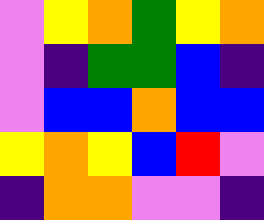[["violet", "yellow", "orange", "green", "yellow", "orange"], ["violet", "indigo", "green", "green", "blue", "indigo"], ["violet", "blue", "blue", "orange", "blue", "blue"], ["yellow", "orange", "yellow", "blue", "red", "violet"], ["indigo", "orange", "orange", "violet", "violet", "indigo"]]